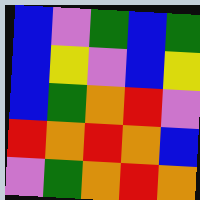[["blue", "violet", "green", "blue", "green"], ["blue", "yellow", "violet", "blue", "yellow"], ["blue", "green", "orange", "red", "violet"], ["red", "orange", "red", "orange", "blue"], ["violet", "green", "orange", "red", "orange"]]